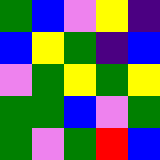[["green", "blue", "violet", "yellow", "indigo"], ["blue", "yellow", "green", "indigo", "blue"], ["violet", "green", "yellow", "green", "yellow"], ["green", "green", "blue", "violet", "green"], ["green", "violet", "green", "red", "blue"]]